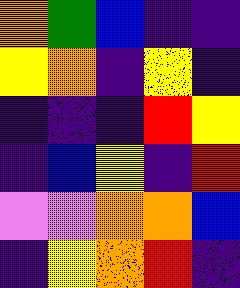[["orange", "green", "blue", "indigo", "indigo"], ["yellow", "orange", "indigo", "yellow", "indigo"], ["indigo", "indigo", "indigo", "red", "yellow"], ["indigo", "blue", "yellow", "indigo", "red"], ["violet", "violet", "orange", "orange", "blue"], ["indigo", "yellow", "orange", "red", "indigo"]]